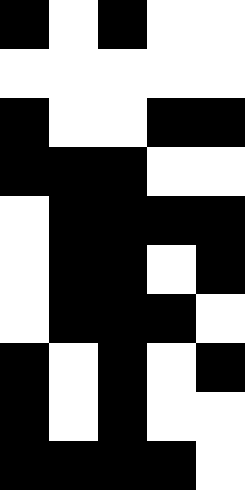[["black", "white", "black", "white", "white"], ["white", "white", "white", "white", "white"], ["black", "white", "white", "black", "black"], ["black", "black", "black", "white", "white"], ["white", "black", "black", "black", "black"], ["white", "black", "black", "white", "black"], ["white", "black", "black", "black", "white"], ["black", "white", "black", "white", "black"], ["black", "white", "black", "white", "white"], ["black", "black", "black", "black", "white"]]